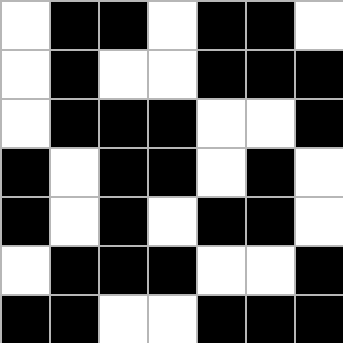[["white", "black", "black", "white", "black", "black", "white"], ["white", "black", "white", "white", "black", "black", "black"], ["white", "black", "black", "black", "white", "white", "black"], ["black", "white", "black", "black", "white", "black", "white"], ["black", "white", "black", "white", "black", "black", "white"], ["white", "black", "black", "black", "white", "white", "black"], ["black", "black", "white", "white", "black", "black", "black"]]